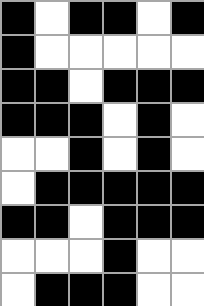[["black", "white", "black", "black", "white", "black"], ["black", "white", "white", "white", "white", "white"], ["black", "black", "white", "black", "black", "black"], ["black", "black", "black", "white", "black", "white"], ["white", "white", "black", "white", "black", "white"], ["white", "black", "black", "black", "black", "black"], ["black", "black", "white", "black", "black", "black"], ["white", "white", "white", "black", "white", "white"], ["white", "black", "black", "black", "white", "white"]]